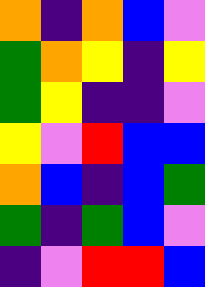[["orange", "indigo", "orange", "blue", "violet"], ["green", "orange", "yellow", "indigo", "yellow"], ["green", "yellow", "indigo", "indigo", "violet"], ["yellow", "violet", "red", "blue", "blue"], ["orange", "blue", "indigo", "blue", "green"], ["green", "indigo", "green", "blue", "violet"], ["indigo", "violet", "red", "red", "blue"]]